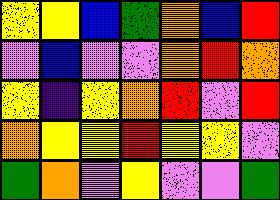[["yellow", "yellow", "blue", "green", "orange", "blue", "red"], ["violet", "blue", "violet", "violet", "orange", "red", "orange"], ["yellow", "indigo", "yellow", "orange", "red", "violet", "red"], ["orange", "yellow", "yellow", "red", "yellow", "yellow", "violet"], ["green", "orange", "violet", "yellow", "violet", "violet", "green"]]